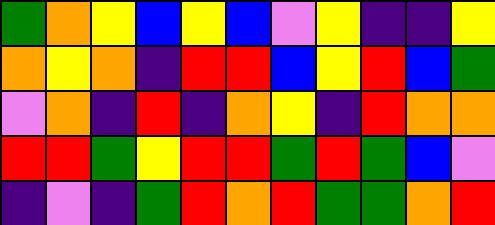[["green", "orange", "yellow", "blue", "yellow", "blue", "violet", "yellow", "indigo", "indigo", "yellow"], ["orange", "yellow", "orange", "indigo", "red", "red", "blue", "yellow", "red", "blue", "green"], ["violet", "orange", "indigo", "red", "indigo", "orange", "yellow", "indigo", "red", "orange", "orange"], ["red", "red", "green", "yellow", "red", "red", "green", "red", "green", "blue", "violet"], ["indigo", "violet", "indigo", "green", "red", "orange", "red", "green", "green", "orange", "red"]]